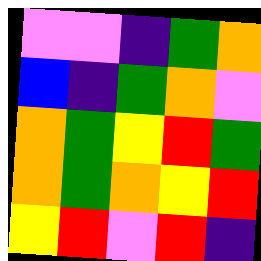[["violet", "violet", "indigo", "green", "orange"], ["blue", "indigo", "green", "orange", "violet"], ["orange", "green", "yellow", "red", "green"], ["orange", "green", "orange", "yellow", "red"], ["yellow", "red", "violet", "red", "indigo"]]